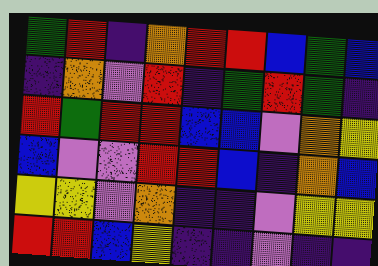[["green", "red", "indigo", "orange", "red", "red", "blue", "green", "blue"], ["indigo", "orange", "violet", "red", "indigo", "green", "red", "green", "indigo"], ["red", "green", "red", "red", "blue", "blue", "violet", "orange", "yellow"], ["blue", "violet", "violet", "red", "red", "blue", "indigo", "orange", "blue"], ["yellow", "yellow", "violet", "orange", "indigo", "indigo", "violet", "yellow", "yellow"], ["red", "red", "blue", "yellow", "indigo", "indigo", "violet", "indigo", "indigo"]]